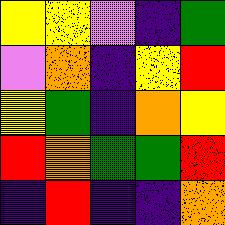[["yellow", "yellow", "violet", "indigo", "green"], ["violet", "orange", "indigo", "yellow", "red"], ["yellow", "green", "indigo", "orange", "yellow"], ["red", "orange", "green", "green", "red"], ["indigo", "red", "indigo", "indigo", "orange"]]